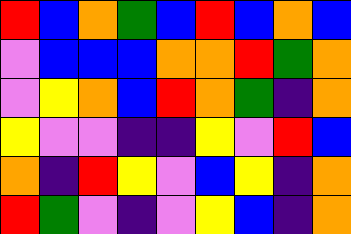[["red", "blue", "orange", "green", "blue", "red", "blue", "orange", "blue"], ["violet", "blue", "blue", "blue", "orange", "orange", "red", "green", "orange"], ["violet", "yellow", "orange", "blue", "red", "orange", "green", "indigo", "orange"], ["yellow", "violet", "violet", "indigo", "indigo", "yellow", "violet", "red", "blue"], ["orange", "indigo", "red", "yellow", "violet", "blue", "yellow", "indigo", "orange"], ["red", "green", "violet", "indigo", "violet", "yellow", "blue", "indigo", "orange"]]